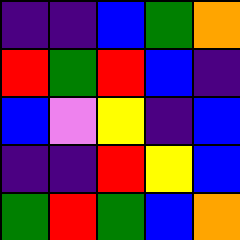[["indigo", "indigo", "blue", "green", "orange"], ["red", "green", "red", "blue", "indigo"], ["blue", "violet", "yellow", "indigo", "blue"], ["indigo", "indigo", "red", "yellow", "blue"], ["green", "red", "green", "blue", "orange"]]